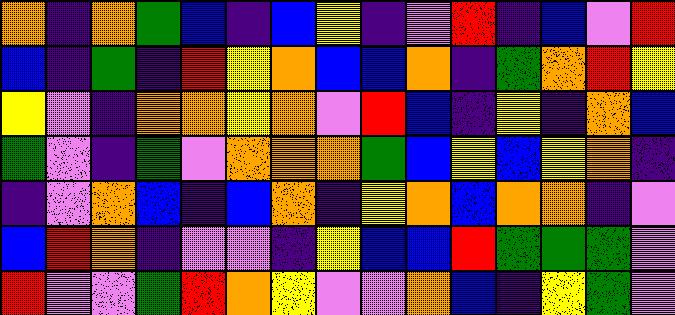[["orange", "indigo", "orange", "green", "blue", "indigo", "blue", "yellow", "indigo", "violet", "red", "indigo", "blue", "violet", "red"], ["blue", "indigo", "green", "indigo", "red", "yellow", "orange", "blue", "blue", "orange", "indigo", "green", "orange", "red", "yellow"], ["yellow", "violet", "indigo", "orange", "orange", "yellow", "orange", "violet", "red", "blue", "indigo", "yellow", "indigo", "orange", "blue"], ["green", "violet", "indigo", "green", "violet", "orange", "orange", "orange", "green", "blue", "yellow", "blue", "yellow", "orange", "indigo"], ["indigo", "violet", "orange", "blue", "indigo", "blue", "orange", "indigo", "yellow", "orange", "blue", "orange", "orange", "indigo", "violet"], ["blue", "red", "orange", "indigo", "violet", "violet", "indigo", "yellow", "blue", "blue", "red", "green", "green", "green", "violet"], ["red", "violet", "violet", "green", "red", "orange", "yellow", "violet", "violet", "orange", "blue", "indigo", "yellow", "green", "violet"]]